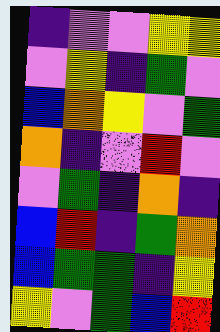[["indigo", "violet", "violet", "yellow", "yellow"], ["violet", "yellow", "indigo", "green", "violet"], ["blue", "orange", "yellow", "violet", "green"], ["orange", "indigo", "violet", "red", "violet"], ["violet", "green", "indigo", "orange", "indigo"], ["blue", "red", "indigo", "green", "orange"], ["blue", "green", "green", "indigo", "yellow"], ["yellow", "violet", "green", "blue", "red"]]